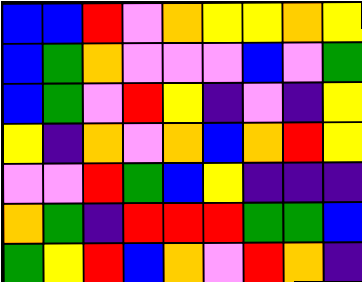[["blue", "blue", "red", "violet", "orange", "yellow", "yellow", "orange", "yellow"], ["blue", "green", "orange", "violet", "violet", "violet", "blue", "violet", "green"], ["blue", "green", "violet", "red", "yellow", "indigo", "violet", "indigo", "yellow"], ["yellow", "indigo", "orange", "violet", "orange", "blue", "orange", "red", "yellow"], ["violet", "violet", "red", "green", "blue", "yellow", "indigo", "indigo", "indigo"], ["orange", "green", "indigo", "red", "red", "red", "green", "green", "blue"], ["green", "yellow", "red", "blue", "orange", "violet", "red", "orange", "indigo"]]